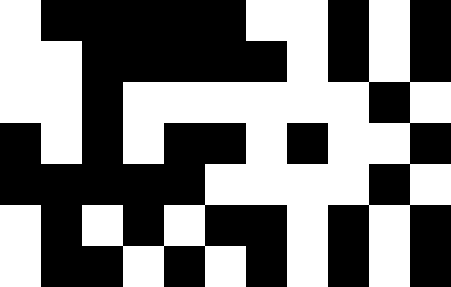[["white", "black", "black", "black", "black", "black", "white", "white", "black", "white", "black"], ["white", "white", "black", "black", "black", "black", "black", "white", "black", "white", "black"], ["white", "white", "black", "white", "white", "white", "white", "white", "white", "black", "white"], ["black", "white", "black", "white", "black", "black", "white", "black", "white", "white", "black"], ["black", "black", "black", "black", "black", "white", "white", "white", "white", "black", "white"], ["white", "black", "white", "black", "white", "black", "black", "white", "black", "white", "black"], ["white", "black", "black", "white", "black", "white", "black", "white", "black", "white", "black"]]